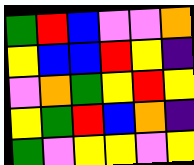[["green", "red", "blue", "violet", "violet", "orange"], ["yellow", "blue", "blue", "red", "yellow", "indigo"], ["violet", "orange", "green", "yellow", "red", "yellow"], ["yellow", "green", "red", "blue", "orange", "indigo"], ["green", "violet", "yellow", "yellow", "violet", "yellow"]]